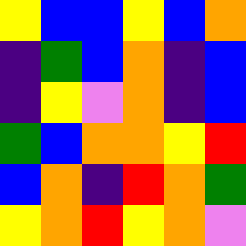[["yellow", "blue", "blue", "yellow", "blue", "orange"], ["indigo", "green", "blue", "orange", "indigo", "blue"], ["indigo", "yellow", "violet", "orange", "indigo", "blue"], ["green", "blue", "orange", "orange", "yellow", "red"], ["blue", "orange", "indigo", "red", "orange", "green"], ["yellow", "orange", "red", "yellow", "orange", "violet"]]